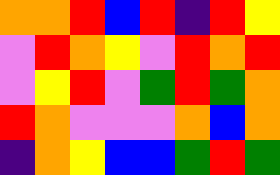[["orange", "orange", "red", "blue", "red", "indigo", "red", "yellow"], ["violet", "red", "orange", "yellow", "violet", "red", "orange", "red"], ["violet", "yellow", "red", "violet", "green", "red", "green", "orange"], ["red", "orange", "violet", "violet", "violet", "orange", "blue", "orange"], ["indigo", "orange", "yellow", "blue", "blue", "green", "red", "green"]]